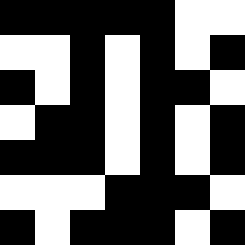[["black", "black", "black", "black", "black", "white", "white"], ["white", "white", "black", "white", "black", "white", "black"], ["black", "white", "black", "white", "black", "black", "white"], ["white", "black", "black", "white", "black", "white", "black"], ["black", "black", "black", "white", "black", "white", "black"], ["white", "white", "white", "black", "black", "black", "white"], ["black", "white", "black", "black", "black", "white", "black"]]